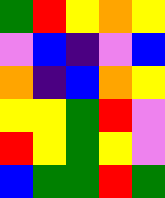[["green", "red", "yellow", "orange", "yellow"], ["violet", "blue", "indigo", "violet", "blue"], ["orange", "indigo", "blue", "orange", "yellow"], ["yellow", "yellow", "green", "red", "violet"], ["red", "yellow", "green", "yellow", "violet"], ["blue", "green", "green", "red", "green"]]